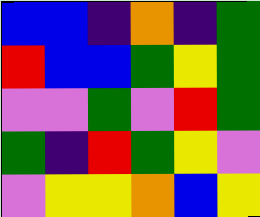[["blue", "blue", "indigo", "orange", "indigo", "green"], ["red", "blue", "blue", "green", "yellow", "green"], ["violet", "violet", "green", "violet", "red", "green"], ["green", "indigo", "red", "green", "yellow", "violet"], ["violet", "yellow", "yellow", "orange", "blue", "yellow"]]